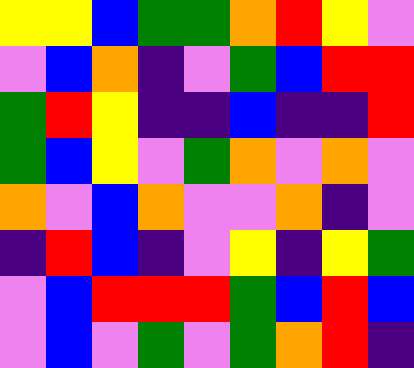[["yellow", "yellow", "blue", "green", "green", "orange", "red", "yellow", "violet"], ["violet", "blue", "orange", "indigo", "violet", "green", "blue", "red", "red"], ["green", "red", "yellow", "indigo", "indigo", "blue", "indigo", "indigo", "red"], ["green", "blue", "yellow", "violet", "green", "orange", "violet", "orange", "violet"], ["orange", "violet", "blue", "orange", "violet", "violet", "orange", "indigo", "violet"], ["indigo", "red", "blue", "indigo", "violet", "yellow", "indigo", "yellow", "green"], ["violet", "blue", "red", "red", "red", "green", "blue", "red", "blue"], ["violet", "blue", "violet", "green", "violet", "green", "orange", "red", "indigo"]]